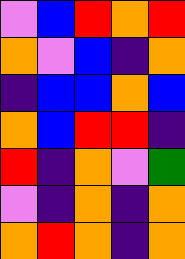[["violet", "blue", "red", "orange", "red"], ["orange", "violet", "blue", "indigo", "orange"], ["indigo", "blue", "blue", "orange", "blue"], ["orange", "blue", "red", "red", "indigo"], ["red", "indigo", "orange", "violet", "green"], ["violet", "indigo", "orange", "indigo", "orange"], ["orange", "red", "orange", "indigo", "orange"]]